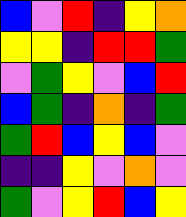[["blue", "violet", "red", "indigo", "yellow", "orange"], ["yellow", "yellow", "indigo", "red", "red", "green"], ["violet", "green", "yellow", "violet", "blue", "red"], ["blue", "green", "indigo", "orange", "indigo", "green"], ["green", "red", "blue", "yellow", "blue", "violet"], ["indigo", "indigo", "yellow", "violet", "orange", "violet"], ["green", "violet", "yellow", "red", "blue", "yellow"]]